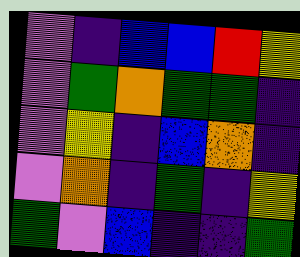[["violet", "indigo", "blue", "blue", "red", "yellow"], ["violet", "green", "orange", "green", "green", "indigo"], ["violet", "yellow", "indigo", "blue", "orange", "indigo"], ["violet", "orange", "indigo", "green", "indigo", "yellow"], ["green", "violet", "blue", "indigo", "indigo", "green"]]